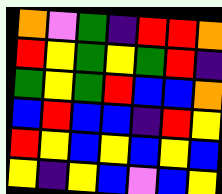[["orange", "violet", "green", "indigo", "red", "red", "orange"], ["red", "yellow", "green", "yellow", "green", "red", "indigo"], ["green", "yellow", "green", "red", "blue", "blue", "orange"], ["blue", "red", "blue", "blue", "indigo", "red", "yellow"], ["red", "yellow", "blue", "yellow", "blue", "yellow", "blue"], ["yellow", "indigo", "yellow", "blue", "violet", "blue", "yellow"]]